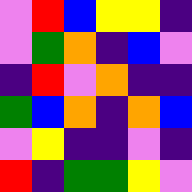[["violet", "red", "blue", "yellow", "yellow", "indigo"], ["violet", "green", "orange", "indigo", "blue", "violet"], ["indigo", "red", "violet", "orange", "indigo", "indigo"], ["green", "blue", "orange", "indigo", "orange", "blue"], ["violet", "yellow", "indigo", "indigo", "violet", "indigo"], ["red", "indigo", "green", "green", "yellow", "violet"]]